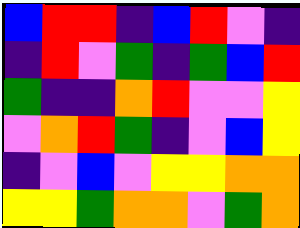[["blue", "red", "red", "indigo", "blue", "red", "violet", "indigo"], ["indigo", "red", "violet", "green", "indigo", "green", "blue", "red"], ["green", "indigo", "indigo", "orange", "red", "violet", "violet", "yellow"], ["violet", "orange", "red", "green", "indigo", "violet", "blue", "yellow"], ["indigo", "violet", "blue", "violet", "yellow", "yellow", "orange", "orange"], ["yellow", "yellow", "green", "orange", "orange", "violet", "green", "orange"]]